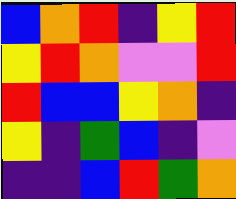[["blue", "orange", "red", "indigo", "yellow", "red"], ["yellow", "red", "orange", "violet", "violet", "red"], ["red", "blue", "blue", "yellow", "orange", "indigo"], ["yellow", "indigo", "green", "blue", "indigo", "violet"], ["indigo", "indigo", "blue", "red", "green", "orange"]]